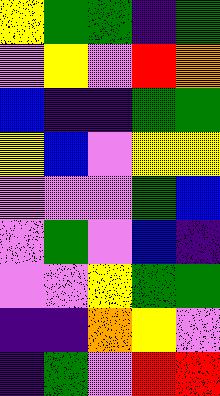[["yellow", "green", "green", "indigo", "green"], ["violet", "yellow", "violet", "red", "orange"], ["blue", "indigo", "indigo", "green", "green"], ["yellow", "blue", "violet", "yellow", "yellow"], ["violet", "violet", "violet", "green", "blue"], ["violet", "green", "violet", "blue", "indigo"], ["violet", "violet", "yellow", "green", "green"], ["indigo", "indigo", "orange", "yellow", "violet"], ["indigo", "green", "violet", "red", "red"]]